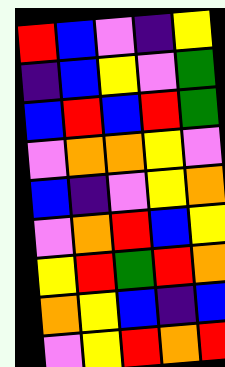[["red", "blue", "violet", "indigo", "yellow"], ["indigo", "blue", "yellow", "violet", "green"], ["blue", "red", "blue", "red", "green"], ["violet", "orange", "orange", "yellow", "violet"], ["blue", "indigo", "violet", "yellow", "orange"], ["violet", "orange", "red", "blue", "yellow"], ["yellow", "red", "green", "red", "orange"], ["orange", "yellow", "blue", "indigo", "blue"], ["violet", "yellow", "red", "orange", "red"]]